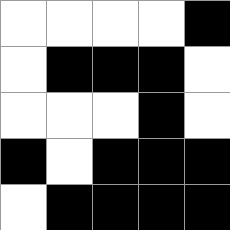[["white", "white", "white", "white", "black"], ["white", "black", "black", "black", "white"], ["white", "white", "white", "black", "white"], ["black", "white", "black", "black", "black"], ["white", "black", "black", "black", "black"]]